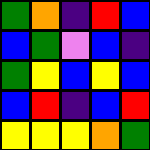[["green", "orange", "indigo", "red", "blue"], ["blue", "green", "violet", "blue", "indigo"], ["green", "yellow", "blue", "yellow", "blue"], ["blue", "red", "indigo", "blue", "red"], ["yellow", "yellow", "yellow", "orange", "green"]]